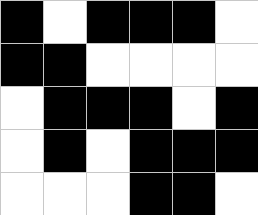[["black", "white", "black", "black", "black", "white"], ["black", "black", "white", "white", "white", "white"], ["white", "black", "black", "black", "white", "black"], ["white", "black", "white", "black", "black", "black"], ["white", "white", "white", "black", "black", "white"]]